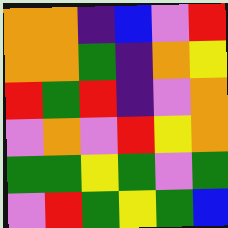[["orange", "orange", "indigo", "blue", "violet", "red"], ["orange", "orange", "green", "indigo", "orange", "yellow"], ["red", "green", "red", "indigo", "violet", "orange"], ["violet", "orange", "violet", "red", "yellow", "orange"], ["green", "green", "yellow", "green", "violet", "green"], ["violet", "red", "green", "yellow", "green", "blue"]]